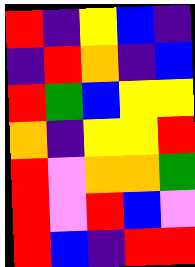[["red", "indigo", "yellow", "blue", "indigo"], ["indigo", "red", "orange", "indigo", "blue"], ["red", "green", "blue", "yellow", "yellow"], ["orange", "indigo", "yellow", "yellow", "red"], ["red", "violet", "orange", "orange", "green"], ["red", "violet", "red", "blue", "violet"], ["red", "blue", "indigo", "red", "red"]]